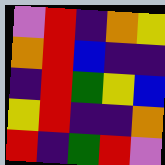[["violet", "red", "indigo", "orange", "yellow"], ["orange", "red", "blue", "indigo", "indigo"], ["indigo", "red", "green", "yellow", "blue"], ["yellow", "red", "indigo", "indigo", "orange"], ["red", "indigo", "green", "red", "violet"]]